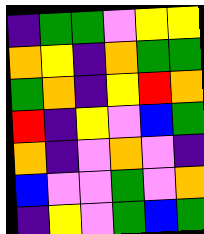[["indigo", "green", "green", "violet", "yellow", "yellow"], ["orange", "yellow", "indigo", "orange", "green", "green"], ["green", "orange", "indigo", "yellow", "red", "orange"], ["red", "indigo", "yellow", "violet", "blue", "green"], ["orange", "indigo", "violet", "orange", "violet", "indigo"], ["blue", "violet", "violet", "green", "violet", "orange"], ["indigo", "yellow", "violet", "green", "blue", "green"]]